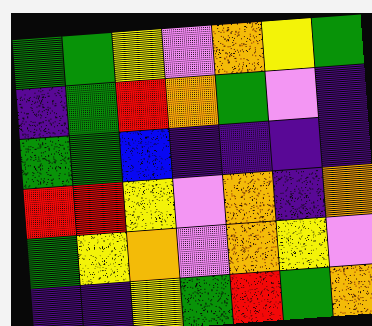[["green", "green", "yellow", "violet", "orange", "yellow", "green"], ["indigo", "green", "red", "orange", "green", "violet", "indigo"], ["green", "green", "blue", "indigo", "indigo", "indigo", "indigo"], ["red", "red", "yellow", "violet", "orange", "indigo", "orange"], ["green", "yellow", "orange", "violet", "orange", "yellow", "violet"], ["indigo", "indigo", "yellow", "green", "red", "green", "orange"]]